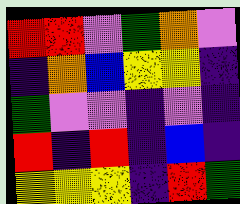[["red", "red", "violet", "green", "orange", "violet"], ["indigo", "orange", "blue", "yellow", "yellow", "indigo"], ["green", "violet", "violet", "indigo", "violet", "indigo"], ["red", "indigo", "red", "indigo", "blue", "indigo"], ["yellow", "yellow", "yellow", "indigo", "red", "green"]]